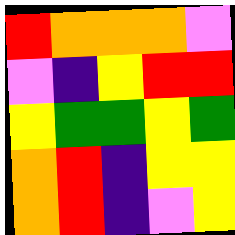[["red", "orange", "orange", "orange", "violet"], ["violet", "indigo", "yellow", "red", "red"], ["yellow", "green", "green", "yellow", "green"], ["orange", "red", "indigo", "yellow", "yellow"], ["orange", "red", "indigo", "violet", "yellow"]]